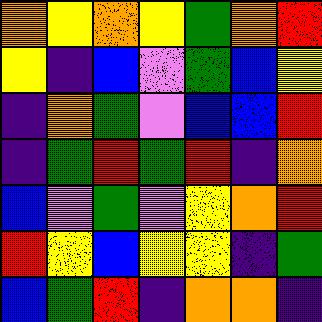[["orange", "yellow", "orange", "yellow", "green", "orange", "red"], ["yellow", "indigo", "blue", "violet", "green", "blue", "yellow"], ["indigo", "orange", "green", "violet", "blue", "blue", "red"], ["indigo", "green", "red", "green", "red", "indigo", "orange"], ["blue", "violet", "green", "violet", "yellow", "orange", "red"], ["red", "yellow", "blue", "yellow", "yellow", "indigo", "green"], ["blue", "green", "red", "indigo", "orange", "orange", "indigo"]]